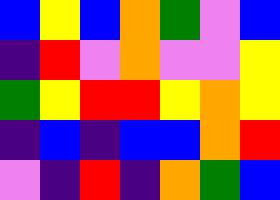[["blue", "yellow", "blue", "orange", "green", "violet", "blue"], ["indigo", "red", "violet", "orange", "violet", "violet", "yellow"], ["green", "yellow", "red", "red", "yellow", "orange", "yellow"], ["indigo", "blue", "indigo", "blue", "blue", "orange", "red"], ["violet", "indigo", "red", "indigo", "orange", "green", "blue"]]